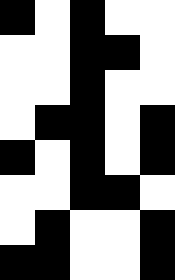[["black", "white", "black", "white", "white"], ["white", "white", "black", "black", "white"], ["white", "white", "black", "white", "white"], ["white", "black", "black", "white", "black"], ["black", "white", "black", "white", "black"], ["white", "white", "black", "black", "white"], ["white", "black", "white", "white", "black"], ["black", "black", "white", "white", "black"]]